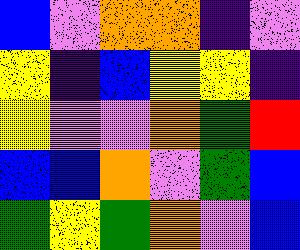[["blue", "violet", "orange", "orange", "indigo", "violet"], ["yellow", "indigo", "blue", "yellow", "yellow", "indigo"], ["yellow", "violet", "violet", "orange", "green", "red"], ["blue", "blue", "orange", "violet", "green", "blue"], ["green", "yellow", "green", "orange", "violet", "blue"]]